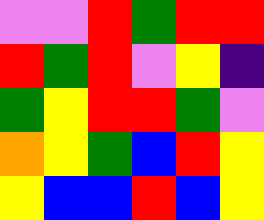[["violet", "violet", "red", "green", "red", "red"], ["red", "green", "red", "violet", "yellow", "indigo"], ["green", "yellow", "red", "red", "green", "violet"], ["orange", "yellow", "green", "blue", "red", "yellow"], ["yellow", "blue", "blue", "red", "blue", "yellow"]]